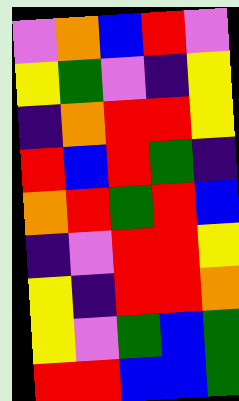[["violet", "orange", "blue", "red", "violet"], ["yellow", "green", "violet", "indigo", "yellow"], ["indigo", "orange", "red", "red", "yellow"], ["red", "blue", "red", "green", "indigo"], ["orange", "red", "green", "red", "blue"], ["indigo", "violet", "red", "red", "yellow"], ["yellow", "indigo", "red", "red", "orange"], ["yellow", "violet", "green", "blue", "green"], ["red", "red", "blue", "blue", "green"]]